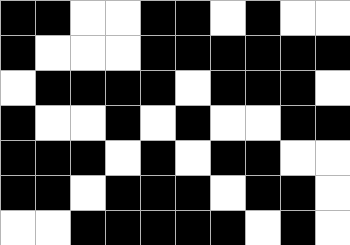[["black", "black", "white", "white", "black", "black", "white", "black", "white", "white"], ["black", "white", "white", "white", "black", "black", "black", "black", "black", "black"], ["white", "black", "black", "black", "black", "white", "black", "black", "black", "white"], ["black", "white", "white", "black", "white", "black", "white", "white", "black", "black"], ["black", "black", "black", "white", "black", "white", "black", "black", "white", "white"], ["black", "black", "white", "black", "black", "black", "white", "black", "black", "white"], ["white", "white", "black", "black", "black", "black", "black", "white", "black", "white"]]